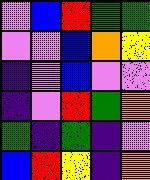[["violet", "blue", "red", "green", "green"], ["violet", "violet", "blue", "orange", "yellow"], ["indigo", "violet", "blue", "violet", "violet"], ["indigo", "violet", "red", "green", "orange"], ["green", "indigo", "green", "indigo", "violet"], ["blue", "red", "yellow", "indigo", "orange"]]